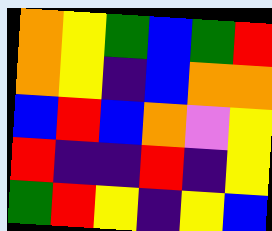[["orange", "yellow", "green", "blue", "green", "red"], ["orange", "yellow", "indigo", "blue", "orange", "orange"], ["blue", "red", "blue", "orange", "violet", "yellow"], ["red", "indigo", "indigo", "red", "indigo", "yellow"], ["green", "red", "yellow", "indigo", "yellow", "blue"]]